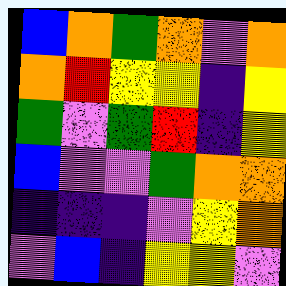[["blue", "orange", "green", "orange", "violet", "orange"], ["orange", "red", "yellow", "yellow", "indigo", "yellow"], ["green", "violet", "green", "red", "indigo", "yellow"], ["blue", "violet", "violet", "green", "orange", "orange"], ["indigo", "indigo", "indigo", "violet", "yellow", "orange"], ["violet", "blue", "indigo", "yellow", "yellow", "violet"]]